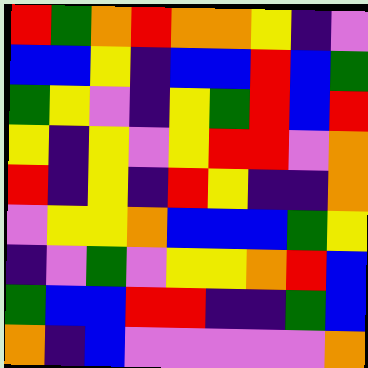[["red", "green", "orange", "red", "orange", "orange", "yellow", "indigo", "violet"], ["blue", "blue", "yellow", "indigo", "blue", "blue", "red", "blue", "green"], ["green", "yellow", "violet", "indigo", "yellow", "green", "red", "blue", "red"], ["yellow", "indigo", "yellow", "violet", "yellow", "red", "red", "violet", "orange"], ["red", "indigo", "yellow", "indigo", "red", "yellow", "indigo", "indigo", "orange"], ["violet", "yellow", "yellow", "orange", "blue", "blue", "blue", "green", "yellow"], ["indigo", "violet", "green", "violet", "yellow", "yellow", "orange", "red", "blue"], ["green", "blue", "blue", "red", "red", "indigo", "indigo", "green", "blue"], ["orange", "indigo", "blue", "violet", "violet", "violet", "violet", "violet", "orange"]]